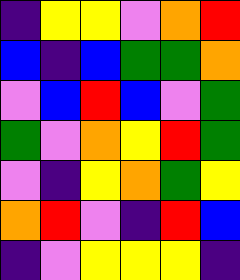[["indigo", "yellow", "yellow", "violet", "orange", "red"], ["blue", "indigo", "blue", "green", "green", "orange"], ["violet", "blue", "red", "blue", "violet", "green"], ["green", "violet", "orange", "yellow", "red", "green"], ["violet", "indigo", "yellow", "orange", "green", "yellow"], ["orange", "red", "violet", "indigo", "red", "blue"], ["indigo", "violet", "yellow", "yellow", "yellow", "indigo"]]